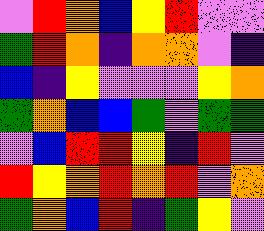[["violet", "red", "orange", "blue", "yellow", "red", "violet", "violet"], ["green", "red", "orange", "indigo", "orange", "orange", "violet", "indigo"], ["blue", "indigo", "yellow", "violet", "violet", "violet", "yellow", "orange"], ["green", "orange", "blue", "blue", "green", "violet", "green", "green"], ["violet", "blue", "red", "red", "yellow", "indigo", "red", "violet"], ["red", "yellow", "orange", "red", "orange", "red", "violet", "orange"], ["green", "orange", "blue", "red", "indigo", "green", "yellow", "violet"]]